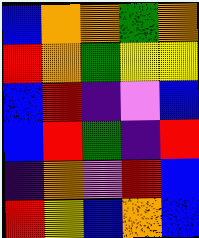[["blue", "orange", "orange", "green", "orange"], ["red", "orange", "green", "yellow", "yellow"], ["blue", "red", "indigo", "violet", "blue"], ["blue", "red", "green", "indigo", "red"], ["indigo", "orange", "violet", "red", "blue"], ["red", "yellow", "blue", "orange", "blue"]]